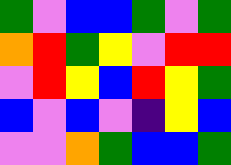[["green", "violet", "blue", "blue", "green", "violet", "green"], ["orange", "red", "green", "yellow", "violet", "red", "red"], ["violet", "red", "yellow", "blue", "red", "yellow", "green"], ["blue", "violet", "blue", "violet", "indigo", "yellow", "blue"], ["violet", "violet", "orange", "green", "blue", "blue", "green"]]